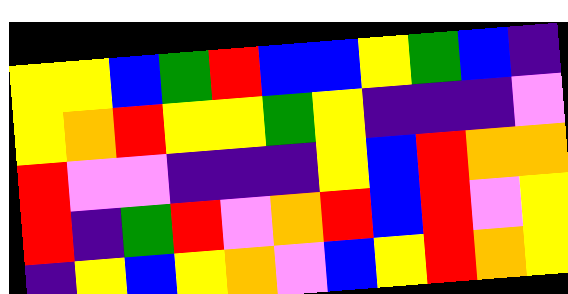[["yellow", "yellow", "blue", "green", "red", "blue", "blue", "yellow", "green", "blue", "indigo"], ["yellow", "orange", "red", "yellow", "yellow", "green", "yellow", "indigo", "indigo", "indigo", "violet"], ["red", "violet", "violet", "indigo", "indigo", "indigo", "yellow", "blue", "red", "orange", "orange"], ["red", "indigo", "green", "red", "violet", "orange", "red", "blue", "red", "violet", "yellow"], ["indigo", "yellow", "blue", "yellow", "orange", "violet", "blue", "yellow", "red", "orange", "yellow"]]